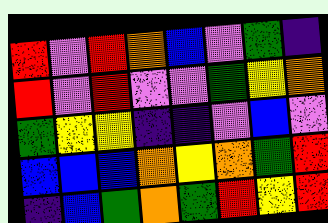[["red", "violet", "red", "orange", "blue", "violet", "green", "indigo"], ["red", "violet", "red", "violet", "violet", "green", "yellow", "orange"], ["green", "yellow", "yellow", "indigo", "indigo", "violet", "blue", "violet"], ["blue", "blue", "blue", "orange", "yellow", "orange", "green", "red"], ["indigo", "blue", "green", "orange", "green", "red", "yellow", "red"]]